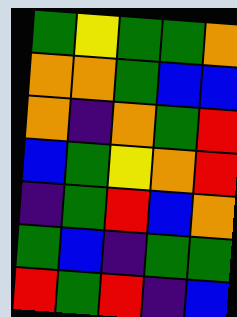[["green", "yellow", "green", "green", "orange"], ["orange", "orange", "green", "blue", "blue"], ["orange", "indigo", "orange", "green", "red"], ["blue", "green", "yellow", "orange", "red"], ["indigo", "green", "red", "blue", "orange"], ["green", "blue", "indigo", "green", "green"], ["red", "green", "red", "indigo", "blue"]]